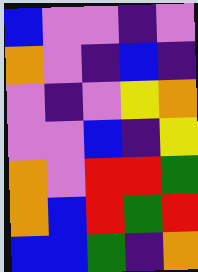[["blue", "violet", "violet", "indigo", "violet"], ["orange", "violet", "indigo", "blue", "indigo"], ["violet", "indigo", "violet", "yellow", "orange"], ["violet", "violet", "blue", "indigo", "yellow"], ["orange", "violet", "red", "red", "green"], ["orange", "blue", "red", "green", "red"], ["blue", "blue", "green", "indigo", "orange"]]